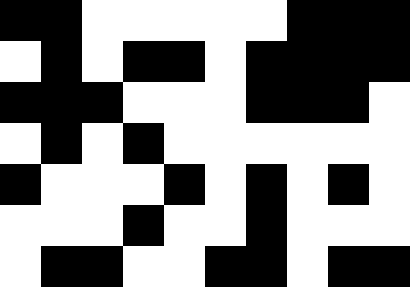[["black", "black", "white", "white", "white", "white", "white", "black", "black", "black"], ["white", "black", "white", "black", "black", "white", "black", "black", "black", "black"], ["black", "black", "black", "white", "white", "white", "black", "black", "black", "white"], ["white", "black", "white", "black", "white", "white", "white", "white", "white", "white"], ["black", "white", "white", "white", "black", "white", "black", "white", "black", "white"], ["white", "white", "white", "black", "white", "white", "black", "white", "white", "white"], ["white", "black", "black", "white", "white", "black", "black", "white", "black", "black"]]